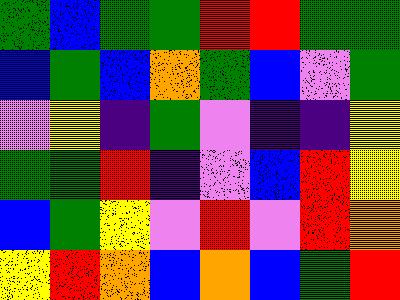[["green", "blue", "green", "green", "red", "red", "green", "green"], ["blue", "green", "blue", "orange", "green", "blue", "violet", "green"], ["violet", "yellow", "indigo", "green", "violet", "indigo", "indigo", "yellow"], ["green", "green", "red", "indigo", "violet", "blue", "red", "yellow"], ["blue", "green", "yellow", "violet", "red", "violet", "red", "orange"], ["yellow", "red", "orange", "blue", "orange", "blue", "green", "red"]]